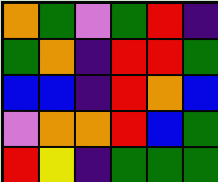[["orange", "green", "violet", "green", "red", "indigo"], ["green", "orange", "indigo", "red", "red", "green"], ["blue", "blue", "indigo", "red", "orange", "blue"], ["violet", "orange", "orange", "red", "blue", "green"], ["red", "yellow", "indigo", "green", "green", "green"]]